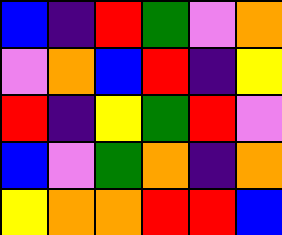[["blue", "indigo", "red", "green", "violet", "orange"], ["violet", "orange", "blue", "red", "indigo", "yellow"], ["red", "indigo", "yellow", "green", "red", "violet"], ["blue", "violet", "green", "orange", "indigo", "orange"], ["yellow", "orange", "orange", "red", "red", "blue"]]